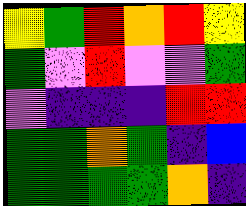[["yellow", "green", "red", "orange", "red", "yellow"], ["green", "violet", "red", "violet", "violet", "green"], ["violet", "indigo", "indigo", "indigo", "red", "red"], ["green", "green", "orange", "green", "indigo", "blue"], ["green", "green", "green", "green", "orange", "indigo"]]